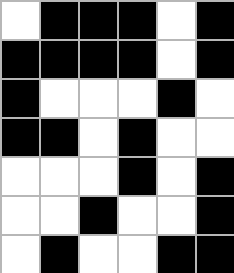[["white", "black", "black", "black", "white", "black"], ["black", "black", "black", "black", "white", "black"], ["black", "white", "white", "white", "black", "white"], ["black", "black", "white", "black", "white", "white"], ["white", "white", "white", "black", "white", "black"], ["white", "white", "black", "white", "white", "black"], ["white", "black", "white", "white", "black", "black"]]